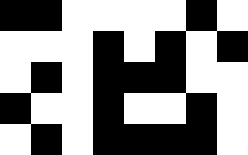[["black", "black", "white", "white", "white", "white", "black", "white"], ["white", "white", "white", "black", "white", "black", "white", "black"], ["white", "black", "white", "black", "black", "black", "white", "white"], ["black", "white", "white", "black", "white", "white", "black", "white"], ["white", "black", "white", "black", "black", "black", "black", "white"]]